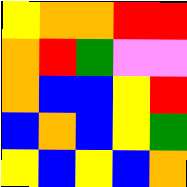[["yellow", "orange", "orange", "red", "red"], ["orange", "red", "green", "violet", "violet"], ["orange", "blue", "blue", "yellow", "red"], ["blue", "orange", "blue", "yellow", "green"], ["yellow", "blue", "yellow", "blue", "orange"]]